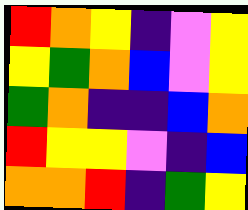[["red", "orange", "yellow", "indigo", "violet", "yellow"], ["yellow", "green", "orange", "blue", "violet", "yellow"], ["green", "orange", "indigo", "indigo", "blue", "orange"], ["red", "yellow", "yellow", "violet", "indigo", "blue"], ["orange", "orange", "red", "indigo", "green", "yellow"]]